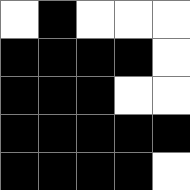[["white", "black", "white", "white", "white"], ["black", "black", "black", "black", "white"], ["black", "black", "black", "white", "white"], ["black", "black", "black", "black", "black"], ["black", "black", "black", "black", "white"]]